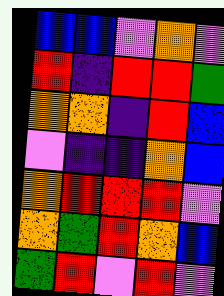[["blue", "blue", "violet", "orange", "violet"], ["red", "indigo", "red", "red", "green"], ["orange", "orange", "indigo", "red", "blue"], ["violet", "indigo", "indigo", "orange", "blue"], ["orange", "red", "red", "red", "violet"], ["orange", "green", "red", "orange", "blue"], ["green", "red", "violet", "red", "violet"]]